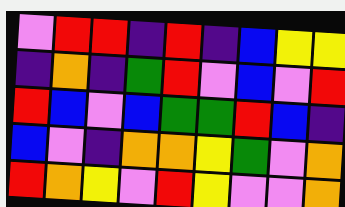[["violet", "red", "red", "indigo", "red", "indigo", "blue", "yellow", "yellow"], ["indigo", "orange", "indigo", "green", "red", "violet", "blue", "violet", "red"], ["red", "blue", "violet", "blue", "green", "green", "red", "blue", "indigo"], ["blue", "violet", "indigo", "orange", "orange", "yellow", "green", "violet", "orange"], ["red", "orange", "yellow", "violet", "red", "yellow", "violet", "violet", "orange"]]